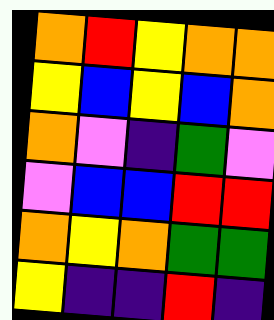[["orange", "red", "yellow", "orange", "orange"], ["yellow", "blue", "yellow", "blue", "orange"], ["orange", "violet", "indigo", "green", "violet"], ["violet", "blue", "blue", "red", "red"], ["orange", "yellow", "orange", "green", "green"], ["yellow", "indigo", "indigo", "red", "indigo"]]